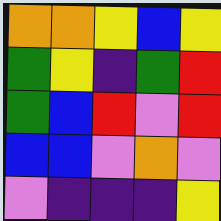[["orange", "orange", "yellow", "blue", "yellow"], ["green", "yellow", "indigo", "green", "red"], ["green", "blue", "red", "violet", "red"], ["blue", "blue", "violet", "orange", "violet"], ["violet", "indigo", "indigo", "indigo", "yellow"]]